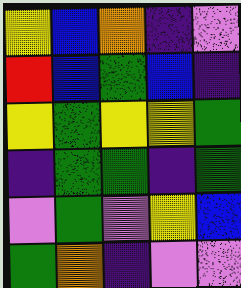[["yellow", "blue", "orange", "indigo", "violet"], ["red", "blue", "green", "blue", "indigo"], ["yellow", "green", "yellow", "yellow", "green"], ["indigo", "green", "green", "indigo", "green"], ["violet", "green", "violet", "yellow", "blue"], ["green", "orange", "indigo", "violet", "violet"]]